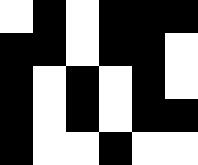[["white", "black", "white", "black", "black", "black"], ["black", "black", "white", "black", "black", "white"], ["black", "white", "black", "white", "black", "white"], ["black", "white", "black", "white", "black", "black"], ["black", "white", "white", "black", "white", "white"]]